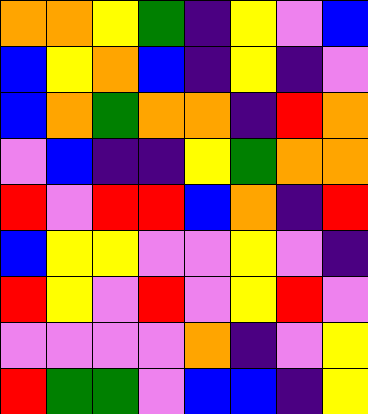[["orange", "orange", "yellow", "green", "indigo", "yellow", "violet", "blue"], ["blue", "yellow", "orange", "blue", "indigo", "yellow", "indigo", "violet"], ["blue", "orange", "green", "orange", "orange", "indigo", "red", "orange"], ["violet", "blue", "indigo", "indigo", "yellow", "green", "orange", "orange"], ["red", "violet", "red", "red", "blue", "orange", "indigo", "red"], ["blue", "yellow", "yellow", "violet", "violet", "yellow", "violet", "indigo"], ["red", "yellow", "violet", "red", "violet", "yellow", "red", "violet"], ["violet", "violet", "violet", "violet", "orange", "indigo", "violet", "yellow"], ["red", "green", "green", "violet", "blue", "blue", "indigo", "yellow"]]